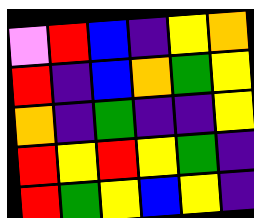[["violet", "red", "blue", "indigo", "yellow", "orange"], ["red", "indigo", "blue", "orange", "green", "yellow"], ["orange", "indigo", "green", "indigo", "indigo", "yellow"], ["red", "yellow", "red", "yellow", "green", "indigo"], ["red", "green", "yellow", "blue", "yellow", "indigo"]]